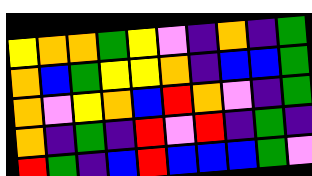[["yellow", "orange", "orange", "green", "yellow", "violet", "indigo", "orange", "indigo", "green"], ["orange", "blue", "green", "yellow", "yellow", "orange", "indigo", "blue", "blue", "green"], ["orange", "violet", "yellow", "orange", "blue", "red", "orange", "violet", "indigo", "green"], ["orange", "indigo", "green", "indigo", "red", "violet", "red", "indigo", "green", "indigo"], ["red", "green", "indigo", "blue", "red", "blue", "blue", "blue", "green", "violet"]]